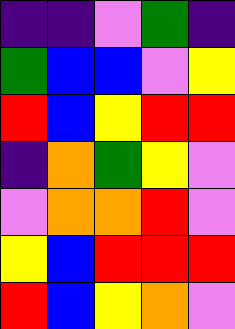[["indigo", "indigo", "violet", "green", "indigo"], ["green", "blue", "blue", "violet", "yellow"], ["red", "blue", "yellow", "red", "red"], ["indigo", "orange", "green", "yellow", "violet"], ["violet", "orange", "orange", "red", "violet"], ["yellow", "blue", "red", "red", "red"], ["red", "blue", "yellow", "orange", "violet"]]